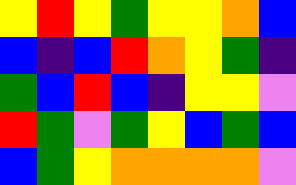[["yellow", "red", "yellow", "green", "yellow", "yellow", "orange", "blue"], ["blue", "indigo", "blue", "red", "orange", "yellow", "green", "indigo"], ["green", "blue", "red", "blue", "indigo", "yellow", "yellow", "violet"], ["red", "green", "violet", "green", "yellow", "blue", "green", "blue"], ["blue", "green", "yellow", "orange", "orange", "orange", "orange", "violet"]]